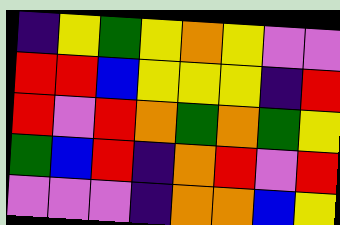[["indigo", "yellow", "green", "yellow", "orange", "yellow", "violet", "violet"], ["red", "red", "blue", "yellow", "yellow", "yellow", "indigo", "red"], ["red", "violet", "red", "orange", "green", "orange", "green", "yellow"], ["green", "blue", "red", "indigo", "orange", "red", "violet", "red"], ["violet", "violet", "violet", "indigo", "orange", "orange", "blue", "yellow"]]